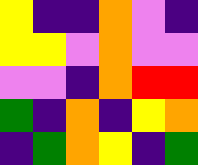[["yellow", "indigo", "indigo", "orange", "violet", "indigo"], ["yellow", "yellow", "violet", "orange", "violet", "violet"], ["violet", "violet", "indigo", "orange", "red", "red"], ["green", "indigo", "orange", "indigo", "yellow", "orange"], ["indigo", "green", "orange", "yellow", "indigo", "green"]]